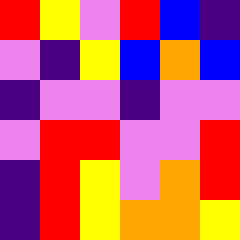[["red", "yellow", "violet", "red", "blue", "indigo"], ["violet", "indigo", "yellow", "blue", "orange", "blue"], ["indigo", "violet", "violet", "indigo", "violet", "violet"], ["violet", "red", "red", "violet", "violet", "red"], ["indigo", "red", "yellow", "violet", "orange", "red"], ["indigo", "red", "yellow", "orange", "orange", "yellow"]]